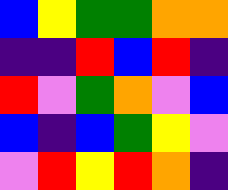[["blue", "yellow", "green", "green", "orange", "orange"], ["indigo", "indigo", "red", "blue", "red", "indigo"], ["red", "violet", "green", "orange", "violet", "blue"], ["blue", "indigo", "blue", "green", "yellow", "violet"], ["violet", "red", "yellow", "red", "orange", "indigo"]]